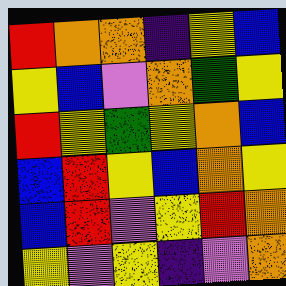[["red", "orange", "orange", "indigo", "yellow", "blue"], ["yellow", "blue", "violet", "orange", "green", "yellow"], ["red", "yellow", "green", "yellow", "orange", "blue"], ["blue", "red", "yellow", "blue", "orange", "yellow"], ["blue", "red", "violet", "yellow", "red", "orange"], ["yellow", "violet", "yellow", "indigo", "violet", "orange"]]